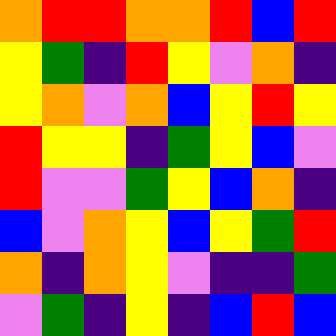[["orange", "red", "red", "orange", "orange", "red", "blue", "red"], ["yellow", "green", "indigo", "red", "yellow", "violet", "orange", "indigo"], ["yellow", "orange", "violet", "orange", "blue", "yellow", "red", "yellow"], ["red", "yellow", "yellow", "indigo", "green", "yellow", "blue", "violet"], ["red", "violet", "violet", "green", "yellow", "blue", "orange", "indigo"], ["blue", "violet", "orange", "yellow", "blue", "yellow", "green", "red"], ["orange", "indigo", "orange", "yellow", "violet", "indigo", "indigo", "green"], ["violet", "green", "indigo", "yellow", "indigo", "blue", "red", "blue"]]